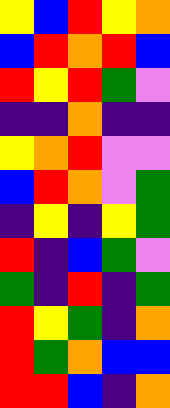[["yellow", "blue", "red", "yellow", "orange"], ["blue", "red", "orange", "red", "blue"], ["red", "yellow", "red", "green", "violet"], ["indigo", "indigo", "orange", "indigo", "indigo"], ["yellow", "orange", "red", "violet", "violet"], ["blue", "red", "orange", "violet", "green"], ["indigo", "yellow", "indigo", "yellow", "green"], ["red", "indigo", "blue", "green", "violet"], ["green", "indigo", "red", "indigo", "green"], ["red", "yellow", "green", "indigo", "orange"], ["red", "green", "orange", "blue", "blue"], ["red", "red", "blue", "indigo", "orange"]]